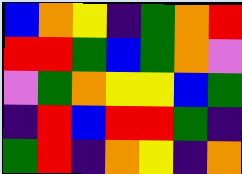[["blue", "orange", "yellow", "indigo", "green", "orange", "red"], ["red", "red", "green", "blue", "green", "orange", "violet"], ["violet", "green", "orange", "yellow", "yellow", "blue", "green"], ["indigo", "red", "blue", "red", "red", "green", "indigo"], ["green", "red", "indigo", "orange", "yellow", "indigo", "orange"]]